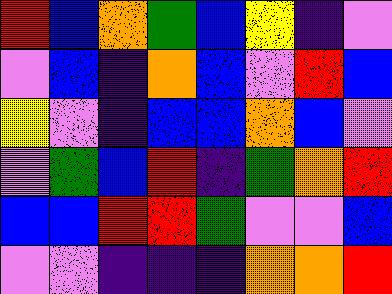[["red", "blue", "orange", "green", "blue", "yellow", "indigo", "violet"], ["violet", "blue", "indigo", "orange", "blue", "violet", "red", "blue"], ["yellow", "violet", "indigo", "blue", "blue", "orange", "blue", "violet"], ["violet", "green", "blue", "red", "indigo", "green", "orange", "red"], ["blue", "blue", "red", "red", "green", "violet", "violet", "blue"], ["violet", "violet", "indigo", "indigo", "indigo", "orange", "orange", "red"]]